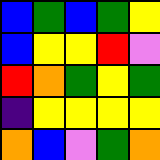[["blue", "green", "blue", "green", "yellow"], ["blue", "yellow", "yellow", "red", "violet"], ["red", "orange", "green", "yellow", "green"], ["indigo", "yellow", "yellow", "yellow", "yellow"], ["orange", "blue", "violet", "green", "orange"]]